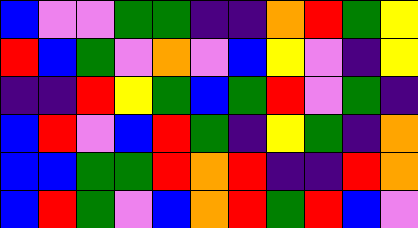[["blue", "violet", "violet", "green", "green", "indigo", "indigo", "orange", "red", "green", "yellow"], ["red", "blue", "green", "violet", "orange", "violet", "blue", "yellow", "violet", "indigo", "yellow"], ["indigo", "indigo", "red", "yellow", "green", "blue", "green", "red", "violet", "green", "indigo"], ["blue", "red", "violet", "blue", "red", "green", "indigo", "yellow", "green", "indigo", "orange"], ["blue", "blue", "green", "green", "red", "orange", "red", "indigo", "indigo", "red", "orange"], ["blue", "red", "green", "violet", "blue", "orange", "red", "green", "red", "blue", "violet"]]